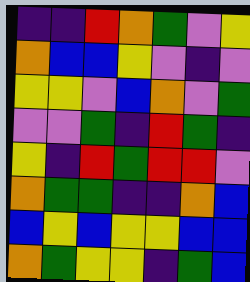[["indigo", "indigo", "red", "orange", "green", "violet", "yellow"], ["orange", "blue", "blue", "yellow", "violet", "indigo", "violet"], ["yellow", "yellow", "violet", "blue", "orange", "violet", "green"], ["violet", "violet", "green", "indigo", "red", "green", "indigo"], ["yellow", "indigo", "red", "green", "red", "red", "violet"], ["orange", "green", "green", "indigo", "indigo", "orange", "blue"], ["blue", "yellow", "blue", "yellow", "yellow", "blue", "blue"], ["orange", "green", "yellow", "yellow", "indigo", "green", "blue"]]